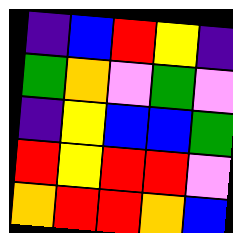[["indigo", "blue", "red", "yellow", "indigo"], ["green", "orange", "violet", "green", "violet"], ["indigo", "yellow", "blue", "blue", "green"], ["red", "yellow", "red", "red", "violet"], ["orange", "red", "red", "orange", "blue"]]